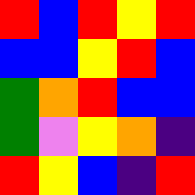[["red", "blue", "red", "yellow", "red"], ["blue", "blue", "yellow", "red", "blue"], ["green", "orange", "red", "blue", "blue"], ["green", "violet", "yellow", "orange", "indigo"], ["red", "yellow", "blue", "indigo", "red"]]